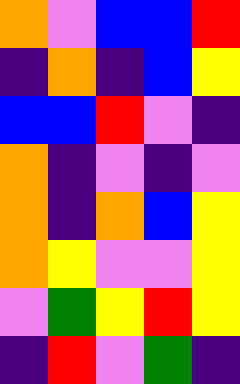[["orange", "violet", "blue", "blue", "red"], ["indigo", "orange", "indigo", "blue", "yellow"], ["blue", "blue", "red", "violet", "indigo"], ["orange", "indigo", "violet", "indigo", "violet"], ["orange", "indigo", "orange", "blue", "yellow"], ["orange", "yellow", "violet", "violet", "yellow"], ["violet", "green", "yellow", "red", "yellow"], ["indigo", "red", "violet", "green", "indigo"]]